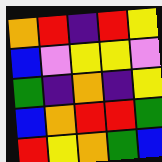[["orange", "red", "indigo", "red", "yellow"], ["blue", "violet", "yellow", "yellow", "violet"], ["green", "indigo", "orange", "indigo", "yellow"], ["blue", "orange", "red", "red", "green"], ["red", "yellow", "orange", "green", "blue"]]